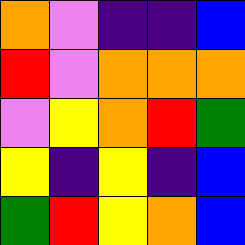[["orange", "violet", "indigo", "indigo", "blue"], ["red", "violet", "orange", "orange", "orange"], ["violet", "yellow", "orange", "red", "green"], ["yellow", "indigo", "yellow", "indigo", "blue"], ["green", "red", "yellow", "orange", "blue"]]